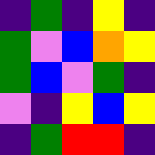[["indigo", "green", "indigo", "yellow", "indigo"], ["green", "violet", "blue", "orange", "yellow"], ["green", "blue", "violet", "green", "indigo"], ["violet", "indigo", "yellow", "blue", "yellow"], ["indigo", "green", "red", "red", "indigo"]]